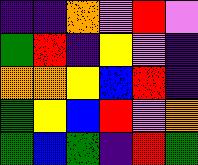[["indigo", "indigo", "orange", "violet", "red", "violet"], ["green", "red", "indigo", "yellow", "violet", "indigo"], ["orange", "orange", "yellow", "blue", "red", "indigo"], ["green", "yellow", "blue", "red", "violet", "orange"], ["green", "blue", "green", "indigo", "red", "green"]]